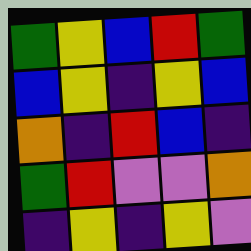[["green", "yellow", "blue", "red", "green"], ["blue", "yellow", "indigo", "yellow", "blue"], ["orange", "indigo", "red", "blue", "indigo"], ["green", "red", "violet", "violet", "orange"], ["indigo", "yellow", "indigo", "yellow", "violet"]]